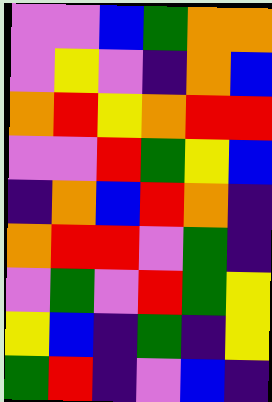[["violet", "violet", "blue", "green", "orange", "orange"], ["violet", "yellow", "violet", "indigo", "orange", "blue"], ["orange", "red", "yellow", "orange", "red", "red"], ["violet", "violet", "red", "green", "yellow", "blue"], ["indigo", "orange", "blue", "red", "orange", "indigo"], ["orange", "red", "red", "violet", "green", "indigo"], ["violet", "green", "violet", "red", "green", "yellow"], ["yellow", "blue", "indigo", "green", "indigo", "yellow"], ["green", "red", "indigo", "violet", "blue", "indigo"]]